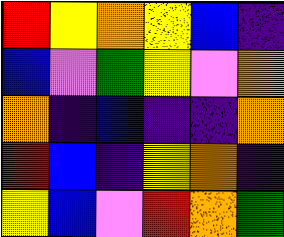[["red", "yellow", "orange", "yellow", "blue", "indigo"], ["blue", "violet", "green", "yellow", "violet", "orange"], ["orange", "indigo", "blue", "indigo", "indigo", "orange"], ["red", "blue", "indigo", "yellow", "orange", "indigo"], ["yellow", "blue", "violet", "red", "orange", "green"]]